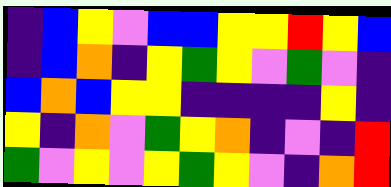[["indigo", "blue", "yellow", "violet", "blue", "blue", "yellow", "yellow", "red", "yellow", "blue"], ["indigo", "blue", "orange", "indigo", "yellow", "green", "yellow", "violet", "green", "violet", "indigo"], ["blue", "orange", "blue", "yellow", "yellow", "indigo", "indigo", "indigo", "indigo", "yellow", "indigo"], ["yellow", "indigo", "orange", "violet", "green", "yellow", "orange", "indigo", "violet", "indigo", "red"], ["green", "violet", "yellow", "violet", "yellow", "green", "yellow", "violet", "indigo", "orange", "red"]]